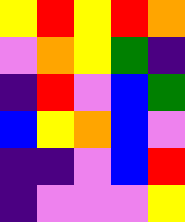[["yellow", "red", "yellow", "red", "orange"], ["violet", "orange", "yellow", "green", "indigo"], ["indigo", "red", "violet", "blue", "green"], ["blue", "yellow", "orange", "blue", "violet"], ["indigo", "indigo", "violet", "blue", "red"], ["indigo", "violet", "violet", "violet", "yellow"]]